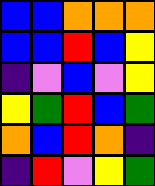[["blue", "blue", "orange", "orange", "orange"], ["blue", "blue", "red", "blue", "yellow"], ["indigo", "violet", "blue", "violet", "yellow"], ["yellow", "green", "red", "blue", "green"], ["orange", "blue", "red", "orange", "indigo"], ["indigo", "red", "violet", "yellow", "green"]]